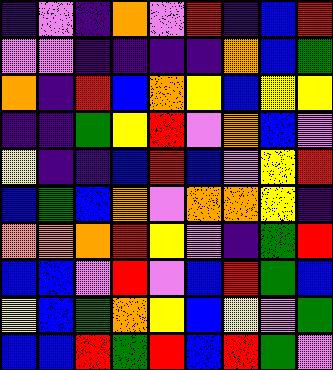[["indigo", "violet", "indigo", "orange", "violet", "red", "indigo", "blue", "red"], ["violet", "violet", "indigo", "indigo", "indigo", "indigo", "orange", "blue", "green"], ["orange", "indigo", "red", "blue", "orange", "yellow", "blue", "yellow", "yellow"], ["indigo", "indigo", "green", "yellow", "red", "violet", "orange", "blue", "violet"], ["yellow", "indigo", "indigo", "blue", "red", "blue", "violet", "yellow", "red"], ["blue", "green", "blue", "orange", "violet", "orange", "orange", "yellow", "indigo"], ["orange", "orange", "orange", "red", "yellow", "violet", "indigo", "green", "red"], ["blue", "blue", "violet", "red", "violet", "blue", "red", "green", "blue"], ["yellow", "blue", "green", "orange", "yellow", "blue", "yellow", "violet", "green"], ["blue", "blue", "red", "green", "red", "blue", "red", "green", "violet"]]